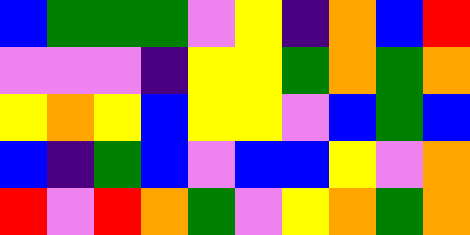[["blue", "green", "green", "green", "violet", "yellow", "indigo", "orange", "blue", "red"], ["violet", "violet", "violet", "indigo", "yellow", "yellow", "green", "orange", "green", "orange"], ["yellow", "orange", "yellow", "blue", "yellow", "yellow", "violet", "blue", "green", "blue"], ["blue", "indigo", "green", "blue", "violet", "blue", "blue", "yellow", "violet", "orange"], ["red", "violet", "red", "orange", "green", "violet", "yellow", "orange", "green", "orange"]]